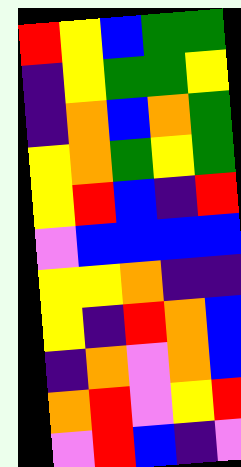[["red", "yellow", "blue", "green", "green"], ["indigo", "yellow", "green", "green", "yellow"], ["indigo", "orange", "blue", "orange", "green"], ["yellow", "orange", "green", "yellow", "green"], ["yellow", "red", "blue", "indigo", "red"], ["violet", "blue", "blue", "blue", "blue"], ["yellow", "yellow", "orange", "indigo", "indigo"], ["yellow", "indigo", "red", "orange", "blue"], ["indigo", "orange", "violet", "orange", "blue"], ["orange", "red", "violet", "yellow", "red"], ["violet", "red", "blue", "indigo", "violet"]]